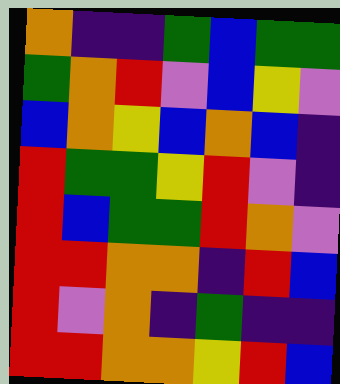[["orange", "indigo", "indigo", "green", "blue", "green", "green"], ["green", "orange", "red", "violet", "blue", "yellow", "violet"], ["blue", "orange", "yellow", "blue", "orange", "blue", "indigo"], ["red", "green", "green", "yellow", "red", "violet", "indigo"], ["red", "blue", "green", "green", "red", "orange", "violet"], ["red", "red", "orange", "orange", "indigo", "red", "blue"], ["red", "violet", "orange", "indigo", "green", "indigo", "indigo"], ["red", "red", "orange", "orange", "yellow", "red", "blue"]]